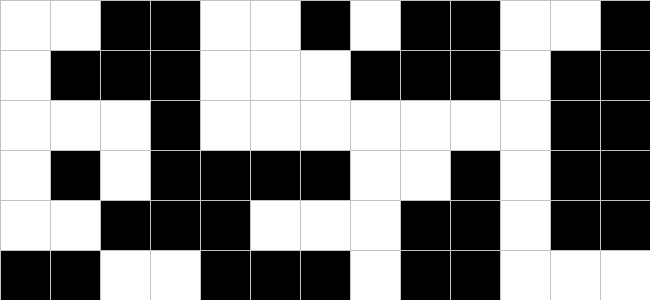[["white", "white", "black", "black", "white", "white", "black", "white", "black", "black", "white", "white", "black"], ["white", "black", "black", "black", "white", "white", "white", "black", "black", "black", "white", "black", "black"], ["white", "white", "white", "black", "white", "white", "white", "white", "white", "white", "white", "black", "black"], ["white", "black", "white", "black", "black", "black", "black", "white", "white", "black", "white", "black", "black"], ["white", "white", "black", "black", "black", "white", "white", "white", "black", "black", "white", "black", "black"], ["black", "black", "white", "white", "black", "black", "black", "white", "black", "black", "white", "white", "white"]]